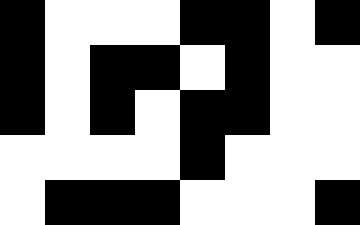[["black", "white", "white", "white", "black", "black", "white", "black"], ["black", "white", "black", "black", "white", "black", "white", "white"], ["black", "white", "black", "white", "black", "black", "white", "white"], ["white", "white", "white", "white", "black", "white", "white", "white"], ["white", "black", "black", "black", "white", "white", "white", "black"]]